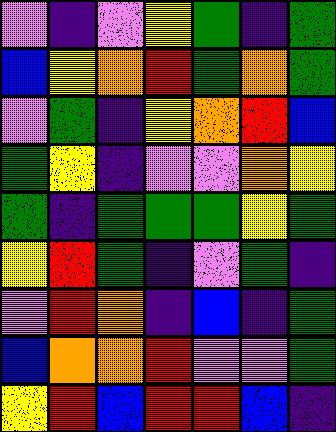[["violet", "indigo", "violet", "yellow", "green", "indigo", "green"], ["blue", "yellow", "orange", "red", "green", "orange", "green"], ["violet", "green", "indigo", "yellow", "orange", "red", "blue"], ["green", "yellow", "indigo", "violet", "violet", "orange", "yellow"], ["green", "indigo", "green", "green", "green", "yellow", "green"], ["yellow", "red", "green", "indigo", "violet", "green", "indigo"], ["violet", "red", "orange", "indigo", "blue", "indigo", "green"], ["blue", "orange", "orange", "red", "violet", "violet", "green"], ["yellow", "red", "blue", "red", "red", "blue", "indigo"]]